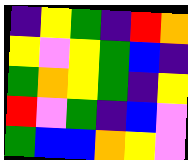[["indigo", "yellow", "green", "indigo", "red", "orange"], ["yellow", "violet", "yellow", "green", "blue", "indigo"], ["green", "orange", "yellow", "green", "indigo", "yellow"], ["red", "violet", "green", "indigo", "blue", "violet"], ["green", "blue", "blue", "orange", "yellow", "violet"]]